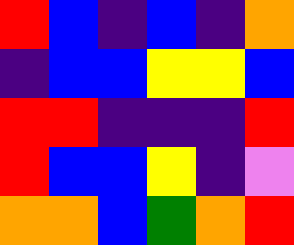[["red", "blue", "indigo", "blue", "indigo", "orange"], ["indigo", "blue", "blue", "yellow", "yellow", "blue"], ["red", "red", "indigo", "indigo", "indigo", "red"], ["red", "blue", "blue", "yellow", "indigo", "violet"], ["orange", "orange", "blue", "green", "orange", "red"]]